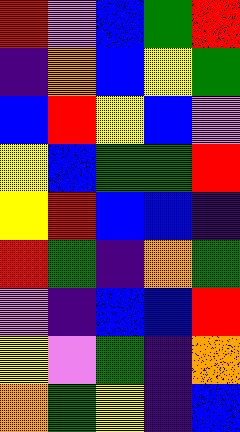[["red", "violet", "blue", "green", "red"], ["indigo", "orange", "blue", "yellow", "green"], ["blue", "red", "yellow", "blue", "violet"], ["yellow", "blue", "green", "green", "red"], ["yellow", "red", "blue", "blue", "indigo"], ["red", "green", "indigo", "orange", "green"], ["violet", "indigo", "blue", "blue", "red"], ["yellow", "violet", "green", "indigo", "orange"], ["orange", "green", "yellow", "indigo", "blue"]]